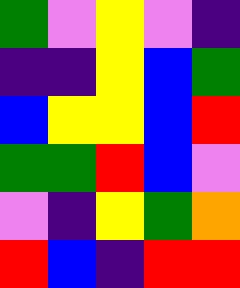[["green", "violet", "yellow", "violet", "indigo"], ["indigo", "indigo", "yellow", "blue", "green"], ["blue", "yellow", "yellow", "blue", "red"], ["green", "green", "red", "blue", "violet"], ["violet", "indigo", "yellow", "green", "orange"], ["red", "blue", "indigo", "red", "red"]]